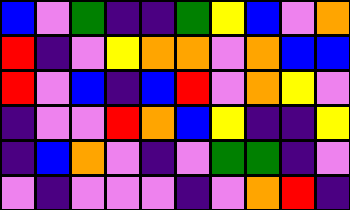[["blue", "violet", "green", "indigo", "indigo", "green", "yellow", "blue", "violet", "orange"], ["red", "indigo", "violet", "yellow", "orange", "orange", "violet", "orange", "blue", "blue"], ["red", "violet", "blue", "indigo", "blue", "red", "violet", "orange", "yellow", "violet"], ["indigo", "violet", "violet", "red", "orange", "blue", "yellow", "indigo", "indigo", "yellow"], ["indigo", "blue", "orange", "violet", "indigo", "violet", "green", "green", "indigo", "violet"], ["violet", "indigo", "violet", "violet", "violet", "indigo", "violet", "orange", "red", "indigo"]]